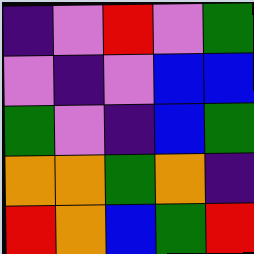[["indigo", "violet", "red", "violet", "green"], ["violet", "indigo", "violet", "blue", "blue"], ["green", "violet", "indigo", "blue", "green"], ["orange", "orange", "green", "orange", "indigo"], ["red", "orange", "blue", "green", "red"]]